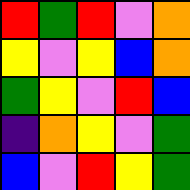[["red", "green", "red", "violet", "orange"], ["yellow", "violet", "yellow", "blue", "orange"], ["green", "yellow", "violet", "red", "blue"], ["indigo", "orange", "yellow", "violet", "green"], ["blue", "violet", "red", "yellow", "green"]]